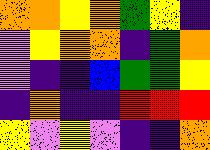[["orange", "orange", "yellow", "orange", "green", "yellow", "indigo"], ["violet", "yellow", "orange", "orange", "indigo", "green", "orange"], ["violet", "indigo", "indigo", "blue", "green", "green", "yellow"], ["indigo", "orange", "indigo", "indigo", "red", "red", "red"], ["yellow", "violet", "yellow", "violet", "indigo", "indigo", "orange"]]